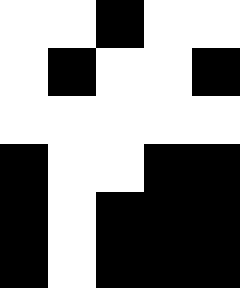[["white", "white", "black", "white", "white"], ["white", "black", "white", "white", "black"], ["white", "white", "white", "white", "white"], ["black", "white", "white", "black", "black"], ["black", "white", "black", "black", "black"], ["black", "white", "black", "black", "black"]]